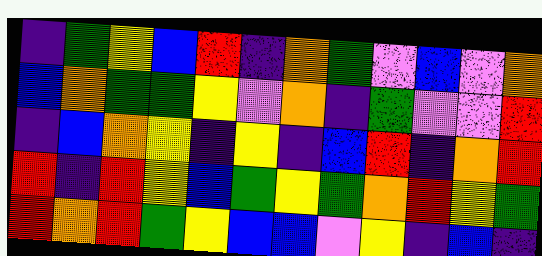[["indigo", "green", "yellow", "blue", "red", "indigo", "orange", "green", "violet", "blue", "violet", "orange"], ["blue", "orange", "green", "green", "yellow", "violet", "orange", "indigo", "green", "violet", "violet", "red"], ["indigo", "blue", "orange", "yellow", "indigo", "yellow", "indigo", "blue", "red", "indigo", "orange", "red"], ["red", "indigo", "red", "yellow", "blue", "green", "yellow", "green", "orange", "red", "yellow", "green"], ["red", "orange", "red", "green", "yellow", "blue", "blue", "violet", "yellow", "indigo", "blue", "indigo"]]